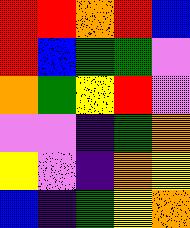[["red", "red", "orange", "red", "blue"], ["red", "blue", "green", "green", "violet"], ["orange", "green", "yellow", "red", "violet"], ["violet", "violet", "indigo", "green", "orange"], ["yellow", "violet", "indigo", "orange", "yellow"], ["blue", "indigo", "green", "yellow", "orange"]]